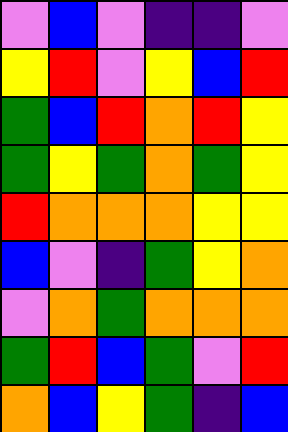[["violet", "blue", "violet", "indigo", "indigo", "violet"], ["yellow", "red", "violet", "yellow", "blue", "red"], ["green", "blue", "red", "orange", "red", "yellow"], ["green", "yellow", "green", "orange", "green", "yellow"], ["red", "orange", "orange", "orange", "yellow", "yellow"], ["blue", "violet", "indigo", "green", "yellow", "orange"], ["violet", "orange", "green", "orange", "orange", "orange"], ["green", "red", "blue", "green", "violet", "red"], ["orange", "blue", "yellow", "green", "indigo", "blue"]]